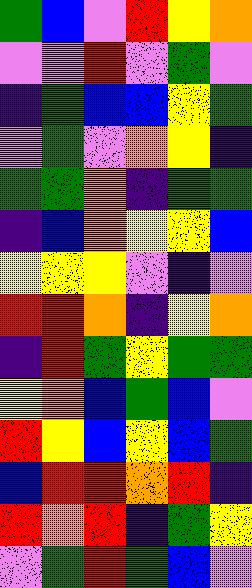[["green", "blue", "violet", "red", "yellow", "orange"], ["violet", "violet", "red", "violet", "green", "violet"], ["indigo", "green", "blue", "blue", "yellow", "green"], ["violet", "green", "violet", "orange", "yellow", "indigo"], ["green", "green", "orange", "indigo", "green", "green"], ["indigo", "blue", "orange", "yellow", "yellow", "blue"], ["yellow", "yellow", "yellow", "violet", "indigo", "violet"], ["red", "red", "orange", "indigo", "yellow", "orange"], ["indigo", "red", "green", "yellow", "green", "green"], ["yellow", "orange", "blue", "green", "blue", "violet"], ["red", "yellow", "blue", "yellow", "blue", "green"], ["blue", "red", "red", "orange", "red", "indigo"], ["red", "orange", "red", "indigo", "green", "yellow"], ["violet", "green", "red", "green", "blue", "violet"]]